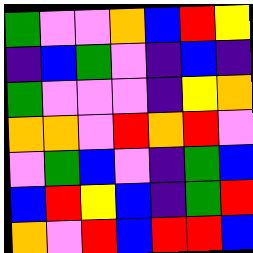[["green", "violet", "violet", "orange", "blue", "red", "yellow"], ["indigo", "blue", "green", "violet", "indigo", "blue", "indigo"], ["green", "violet", "violet", "violet", "indigo", "yellow", "orange"], ["orange", "orange", "violet", "red", "orange", "red", "violet"], ["violet", "green", "blue", "violet", "indigo", "green", "blue"], ["blue", "red", "yellow", "blue", "indigo", "green", "red"], ["orange", "violet", "red", "blue", "red", "red", "blue"]]